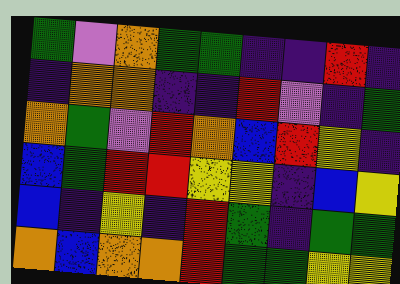[["green", "violet", "orange", "green", "green", "indigo", "indigo", "red", "indigo"], ["indigo", "orange", "orange", "indigo", "indigo", "red", "violet", "indigo", "green"], ["orange", "green", "violet", "red", "orange", "blue", "red", "yellow", "indigo"], ["blue", "green", "red", "red", "yellow", "yellow", "indigo", "blue", "yellow"], ["blue", "indigo", "yellow", "indigo", "red", "green", "indigo", "green", "green"], ["orange", "blue", "orange", "orange", "red", "green", "green", "yellow", "yellow"]]